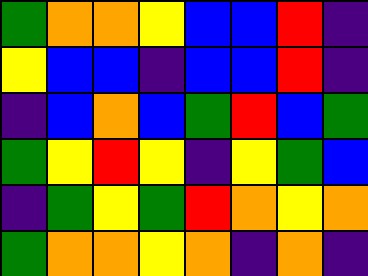[["green", "orange", "orange", "yellow", "blue", "blue", "red", "indigo"], ["yellow", "blue", "blue", "indigo", "blue", "blue", "red", "indigo"], ["indigo", "blue", "orange", "blue", "green", "red", "blue", "green"], ["green", "yellow", "red", "yellow", "indigo", "yellow", "green", "blue"], ["indigo", "green", "yellow", "green", "red", "orange", "yellow", "orange"], ["green", "orange", "orange", "yellow", "orange", "indigo", "orange", "indigo"]]